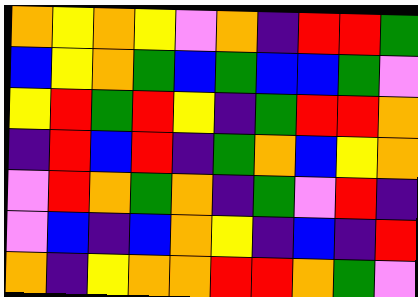[["orange", "yellow", "orange", "yellow", "violet", "orange", "indigo", "red", "red", "green"], ["blue", "yellow", "orange", "green", "blue", "green", "blue", "blue", "green", "violet"], ["yellow", "red", "green", "red", "yellow", "indigo", "green", "red", "red", "orange"], ["indigo", "red", "blue", "red", "indigo", "green", "orange", "blue", "yellow", "orange"], ["violet", "red", "orange", "green", "orange", "indigo", "green", "violet", "red", "indigo"], ["violet", "blue", "indigo", "blue", "orange", "yellow", "indigo", "blue", "indigo", "red"], ["orange", "indigo", "yellow", "orange", "orange", "red", "red", "orange", "green", "violet"]]